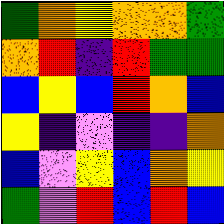[["green", "orange", "yellow", "orange", "orange", "green"], ["orange", "red", "indigo", "red", "green", "green"], ["blue", "yellow", "blue", "red", "orange", "blue"], ["yellow", "indigo", "violet", "indigo", "indigo", "orange"], ["blue", "violet", "yellow", "blue", "orange", "yellow"], ["green", "violet", "red", "blue", "red", "blue"]]